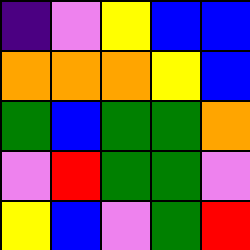[["indigo", "violet", "yellow", "blue", "blue"], ["orange", "orange", "orange", "yellow", "blue"], ["green", "blue", "green", "green", "orange"], ["violet", "red", "green", "green", "violet"], ["yellow", "blue", "violet", "green", "red"]]